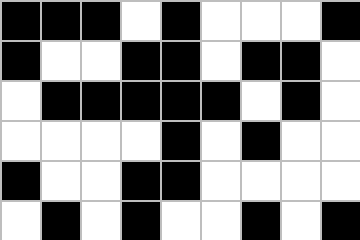[["black", "black", "black", "white", "black", "white", "white", "white", "black"], ["black", "white", "white", "black", "black", "white", "black", "black", "white"], ["white", "black", "black", "black", "black", "black", "white", "black", "white"], ["white", "white", "white", "white", "black", "white", "black", "white", "white"], ["black", "white", "white", "black", "black", "white", "white", "white", "white"], ["white", "black", "white", "black", "white", "white", "black", "white", "black"]]